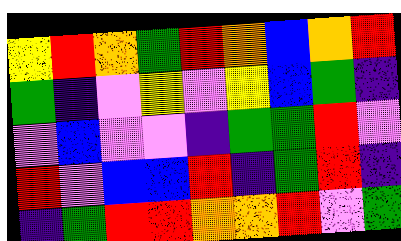[["yellow", "red", "orange", "green", "red", "orange", "blue", "orange", "red"], ["green", "indigo", "violet", "yellow", "violet", "yellow", "blue", "green", "indigo"], ["violet", "blue", "violet", "violet", "indigo", "green", "green", "red", "violet"], ["red", "violet", "blue", "blue", "red", "indigo", "green", "red", "indigo"], ["indigo", "green", "red", "red", "orange", "orange", "red", "violet", "green"]]